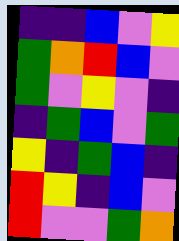[["indigo", "indigo", "blue", "violet", "yellow"], ["green", "orange", "red", "blue", "violet"], ["green", "violet", "yellow", "violet", "indigo"], ["indigo", "green", "blue", "violet", "green"], ["yellow", "indigo", "green", "blue", "indigo"], ["red", "yellow", "indigo", "blue", "violet"], ["red", "violet", "violet", "green", "orange"]]